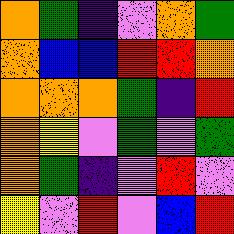[["orange", "green", "indigo", "violet", "orange", "green"], ["orange", "blue", "blue", "red", "red", "orange"], ["orange", "orange", "orange", "green", "indigo", "red"], ["orange", "yellow", "violet", "green", "violet", "green"], ["orange", "green", "indigo", "violet", "red", "violet"], ["yellow", "violet", "red", "violet", "blue", "red"]]